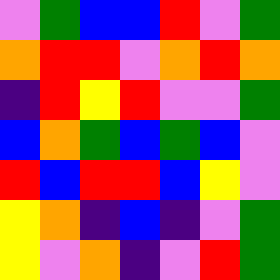[["violet", "green", "blue", "blue", "red", "violet", "green"], ["orange", "red", "red", "violet", "orange", "red", "orange"], ["indigo", "red", "yellow", "red", "violet", "violet", "green"], ["blue", "orange", "green", "blue", "green", "blue", "violet"], ["red", "blue", "red", "red", "blue", "yellow", "violet"], ["yellow", "orange", "indigo", "blue", "indigo", "violet", "green"], ["yellow", "violet", "orange", "indigo", "violet", "red", "green"]]